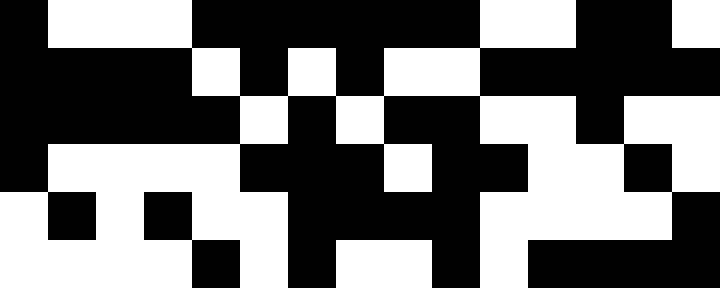[["black", "white", "white", "white", "black", "black", "black", "black", "black", "black", "white", "white", "black", "black", "white"], ["black", "black", "black", "black", "white", "black", "white", "black", "white", "white", "black", "black", "black", "black", "black"], ["black", "black", "black", "black", "black", "white", "black", "white", "black", "black", "white", "white", "black", "white", "white"], ["black", "white", "white", "white", "white", "black", "black", "black", "white", "black", "black", "white", "white", "black", "white"], ["white", "black", "white", "black", "white", "white", "black", "black", "black", "black", "white", "white", "white", "white", "black"], ["white", "white", "white", "white", "black", "white", "black", "white", "white", "black", "white", "black", "black", "black", "black"]]